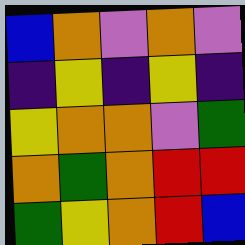[["blue", "orange", "violet", "orange", "violet"], ["indigo", "yellow", "indigo", "yellow", "indigo"], ["yellow", "orange", "orange", "violet", "green"], ["orange", "green", "orange", "red", "red"], ["green", "yellow", "orange", "red", "blue"]]